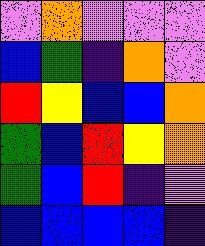[["violet", "orange", "violet", "violet", "violet"], ["blue", "green", "indigo", "orange", "violet"], ["red", "yellow", "blue", "blue", "orange"], ["green", "blue", "red", "yellow", "orange"], ["green", "blue", "red", "indigo", "violet"], ["blue", "blue", "blue", "blue", "indigo"]]